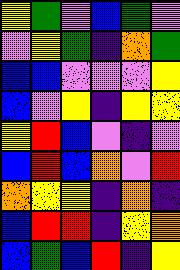[["yellow", "green", "violet", "blue", "green", "violet"], ["violet", "yellow", "green", "indigo", "orange", "green"], ["blue", "blue", "violet", "violet", "violet", "yellow"], ["blue", "violet", "yellow", "indigo", "yellow", "yellow"], ["yellow", "red", "blue", "violet", "indigo", "violet"], ["blue", "red", "blue", "orange", "violet", "red"], ["orange", "yellow", "yellow", "indigo", "orange", "indigo"], ["blue", "red", "red", "indigo", "yellow", "orange"], ["blue", "green", "blue", "red", "indigo", "yellow"]]